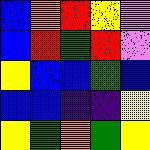[["blue", "orange", "red", "yellow", "violet"], ["blue", "red", "green", "red", "violet"], ["yellow", "blue", "blue", "green", "blue"], ["blue", "blue", "indigo", "indigo", "yellow"], ["yellow", "green", "orange", "green", "yellow"]]